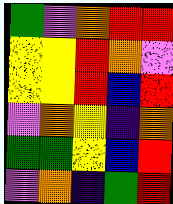[["green", "violet", "orange", "red", "red"], ["yellow", "yellow", "red", "orange", "violet"], ["yellow", "yellow", "red", "blue", "red"], ["violet", "orange", "yellow", "indigo", "orange"], ["green", "green", "yellow", "blue", "red"], ["violet", "orange", "indigo", "green", "red"]]